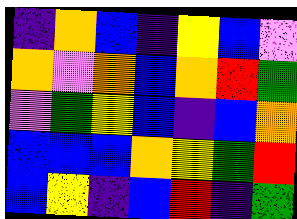[["indigo", "orange", "blue", "indigo", "yellow", "blue", "violet"], ["orange", "violet", "orange", "blue", "orange", "red", "green"], ["violet", "green", "yellow", "blue", "indigo", "blue", "orange"], ["blue", "blue", "blue", "orange", "yellow", "green", "red"], ["blue", "yellow", "indigo", "blue", "red", "indigo", "green"]]